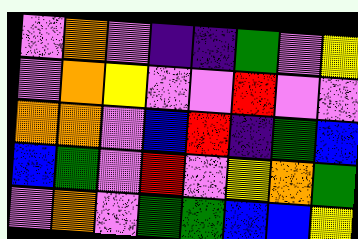[["violet", "orange", "violet", "indigo", "indigo", "green", "violet", "yellow"], ["violet", "orange", "yellow", "violet", "violet", "red", "violet", "violet"], ["orange", "orange", "violet", "blue", "red", "indigo", "green", "blue"], ["blue", "green", "violet", "red", "violet", "yellow", "orange", "green"], ["violet", "orange", "violet", "green", "green", "blue", "blue", "yellow"]]